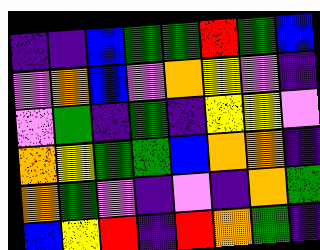[["indigo", "indigo", "blue", "green", "green", "red", "green", "blue"], ["violet", "orange", "blue", "violet", "orange", "yellow", "violet", "indigo"], ["violet", "green", "indigo", "green", "indigo", "yellow", "yellow", "violet"], ["orange", "yellow", "green", "green", "blue", "orange", "orange", "indigo"], ["orange", "green", "violet", "indigo", "violet", "indigo", "orange", "green"], ["blue", "yellow", "red", "indigo", "red", "orange", "green", "indigo"]]